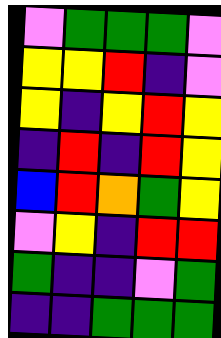[["violet", "green", "green", "green", "violet"], ["yellow", "yellow", "red", "indigo", "violet"], ["yellow", "indigo", "yellow", "red", "yellow"], ["indigo", "red", "indigo", "red", "yellow"], ["blue", "red", "orange", "green", "yellow"], ["violet", "yellow", "indigo", "red", "red"], ["green", "indigo", "indigo", "violet", "green"], ["indigo", "indigo", "green", "green", "green"]]